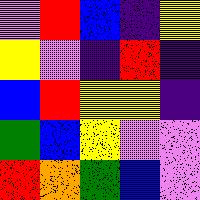[["violet", "red", "blue", "indigo", "yellow"], ["yellow", "violet", "indigo", "red", "indigo"], ["blue", "red", "yellow", "yellow", "indigo"], ["green", "blue", "yellow", "violet", "violet"], ["red", "orange", "green", "blue", "violet"]]